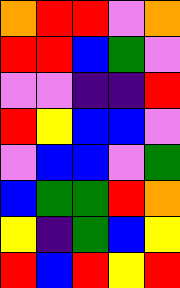[["orange", "red", "red", "violet", "orange"], ["red", "red", "blue", "green", "violet"], ["violet", "violet", "indigo", "indigo", "red"], ["red", "yellow", "blue", "blue", "violet"], ["violet", "blue", "blue", "violet", "green"], ["blue", "green", "green", "red", "orange"], ["yellow", "indigo", "green", "blue", "yellow"], ["red", "blue", "red", "yellow", "red"]]